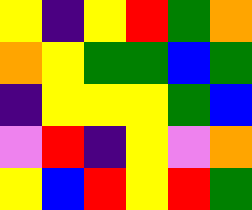[["yellow", "indigo", "yellow", "red", "green", "orange"], ["orange", "yellow", "green", "green", "blue", "green"], ["indigo", "yellow", "yellow", "yellow", "green", "blue"], ["violet", "red", "indigo", "yellow", "violet", "orange"], ["yellow", "blue", "red", "yellow", "red", "green"]]